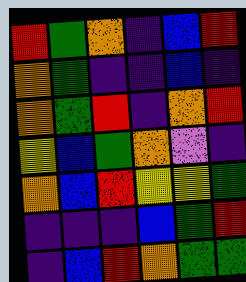[["red", "green", "orange", "indigo", "blue", "red"], ["orange", "green", "indigo", "indigo", "blue", "indigo"], ["orange", "green", "red", "indigo", "orange", "red"], ["yellow", "blue", "green", "orange", "violet", "indigo"], ["orange", "blue", "red", "yellow", "yellow", "green"], ["indigo", "indigo", "indigo", "blue", "green", "red"], ["indigo", "blue", "red", "orange", "green", "green"]]